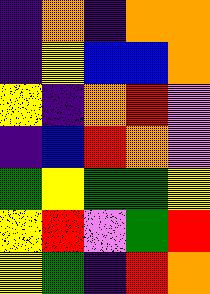[["indigo", "orange", "indigo", "orange", "orange"], ["indigo", "yellow", "blue", "blue", "orange"], ["yellow", "indigo", "orange", "red", "violet"], ["indigo", "blue", "red", "orange", "violet"], ["green", "yellow", "green", "green", "yellow"], ["yellow", "red", "violet", "green", "red"], ["yellow", "green", "indigo", "red", "orange"]]